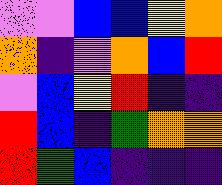[["violet", "violet", "blue", "blue", "yellow", "orange"], ["orange", "indigo", "violet", "orange", "blue", "red"], ["violet", "blue", "yellow", "red", "indigo", "indigo"], ["red", "blue", "indigo", "green", "orange", "orange"], ["red", "green", "blue", "indigo", "indigo", "indigo"]]